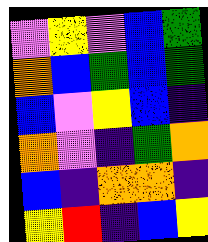[["violet", "yellow", "violet", "blue", "green"], ["orange", "blue", "green", "blue", "green"], ["blue", "violet", "yellow", "blue", "indigo"], ["orange", "violet", "indigo", "green", "orange"], ["blue", "indigo", "orange", "orange", "indigo"], ["yellow", "red", "indigo", "blue", "yellow"]]